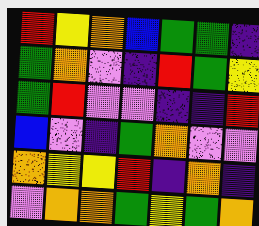[["red", "yellow", "orange", "blue", "green", "green", "indigo"], ["green", "orange", "violet", "indigo", "red", "green", "yellow"], ["green", "red", "violet", "violet", "indigo", "indigo", "red"], ["blue", "violet", "indigo", "green", "orange", "violet", "violet"], ["orange", "yellow", "yellow", "red", "indigo", "orange", "indigo"], ["violet", "orange", "orange", "green", "yellow", "green", "orange"]]